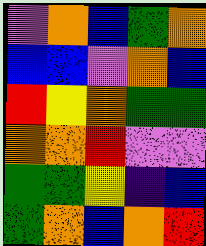[["violet", "orange", "blue", "green", "orange"], ["blue", "blue", "violet", "orange", "blue"], ["red", "yellow", "orange", "green", "green"], ["orange", "orange", "red", "violet", "violet"], ["green", "green", "yellow", "indigo", "blue"], ["green", "orange", "blue", "orange", "red"]]